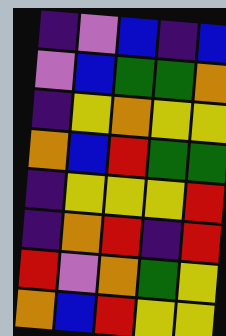[["indigo", "violet", "blue", "indigo", "blue"], ["violet", "blue", "green", "green", "orange"], ["indigo", "yellow", "orange", "yellow", "yellow"], ["orange", "blue", "red", "green", "green"], ["indigo", "yellow", "yellow", "yellow", "red"], ["indigo", "orange", "red", "indigo", "red"], ["red", "violet", "orange", "green", "yellow"], ["orange", "blue", "red", "yellow", "yellow"]]